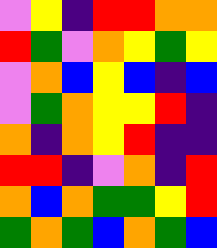[["violet", "yellow", "indigo", "red", "red", "orange", "orange"], ["red", "green", "violet", "orange", "yellow", "green", "yellow"], ["violet", "orange", "blue", "yellow", "blue", "indigo", "blue"], ["violet", "green", "orange", "yellow", "yellow", "red", "indigo"], ["orange", "indigo", "orange", "yellow", "red", "indigo", "indigo"], ["red", "red", "indigo", "violet", "orange", "indigo", "red"], ["orange", "blue", "orange", "green", "green", "yellow", "red"], ["green", "orange", "green", "blue", "orange", "green", "blue"]]